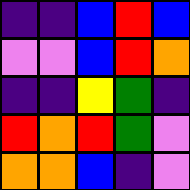[["indigo", "indigo", "blue", "red", "blue"], ["violet", "violet", "blue", "red", "orange"], ["indigo", "indigo", "yellow", "green", "indigo"], ["red", "orange", "red", "green", "violet"], ["orange", "orange", "blue", "indigo", "violet"]]